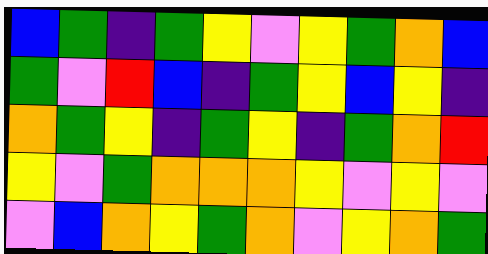[["blue", "green", "indigo", "green", "yellow", "violet", "yellow", "green", "orange", "blue"], ["green", "violet", "red", "blue", "indigo", "green", "yellow", "blue", "yellow", "indigo"], ["orange", "green", "yellow", "indigo", "green", "yellow", "indigo", "green", "orange", "red"], ["yellow", "violet", "green", "orange", "orange", "orange", "yellow", "violet", "yellow", "violet"], ["violet", "blue", "orange", "yellow", "green", "orange", "violet", "yellow", "orange", "green"]]